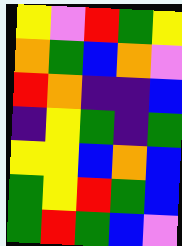[["yellow", "violet", "red", "green", "yellow"], ["orange", "green", "blue", "orange", "violet"], ["red", "orange", "indigo", "indigo", "blue"], ["indigo", "yellow", "green", "indigo", "green"], ["yellow", "yellow", "blue", "orange", "blue"], ["green", "yellow", "red", "green", "blue"], ["green", "red", "green", "blue", "violet"]]